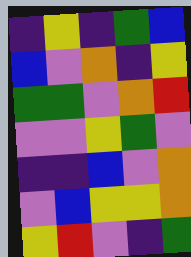[["indigo", "yellow", "indigo", "green", "blue"], ["blue", "violet", "orange", "indigo", "yellow"], ["green", "green", "violet", "orange", "red"], ["violet", "violet", "yellow", "green", "violet"], ["indigo", "indigo", "blue", "violet", "orange"], ["violet", "blue", "yellow", "yellow", "orange"], ["yellow", "red", "violet", "indigo", "green"]]